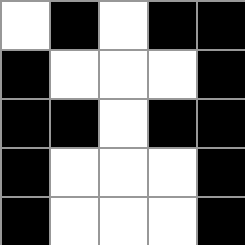[["white", "black", "white", "black", "black"], ["black", "white", "white", "white", "black"], ["black", "black", "white", "black", "black"], ["black", "white", "white", "white", "black"], ["black", "white", "white", "white", "black"]]